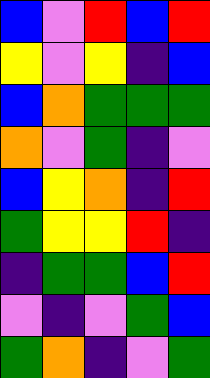[["blue", "violet", "red", "blue", "red"], ["yellow", "violet", "yellow", "indigo", "blue"], ["blue", "orange", "green", "green", "green"], ["orange", "violet", "green", "indigo", "violet"], ["blue", "yellow", "orange", "indigo", "red"], ["green", "yellow", "yellow", "red", "indigo"], ["indigo", "green", "green", "blue", "red"], ["violet", "indigo", "violet", "green", "blue"], ["green", "orange", "indigo", "violet", "green"]]